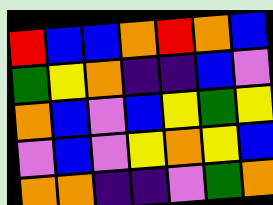[["red", "blue", "blue", "orange", "red", "orange", "blue"], ["green", "yellow", "orange", "indigo", "indigo", "blue", "violet"], ["orange", "blue", "violet", "blue", "yellow", "green", "yellow"], ["violet", "blue", "violet", "yellow", "orange", "yellow", "blue"], ["orange", "orange", "indigo", "indigo", "violet", "green", "orange"]]